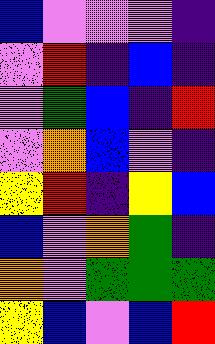[["blue", "violet", "violet", "violet", "indigo"], ["violet", "red", "indigo", "blue", "indigo"], ["violet", "green", "blue", "indigo", "red"], ["violet", "orange", "blue", "violet", "indigo"], ["yellow", "red", "indigo", "yellow", "blue"], ["blue", "violet", "orange", "green", "indigo"], ["orange", "violet", "green", "green", "green"], ["yellow", "blue", "violet", "blue", "red"]]